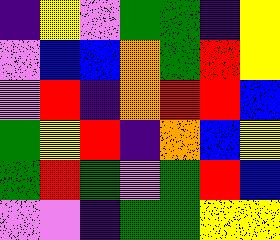[["indigo", "yellow", "violet", "green", "green", "indigo", "yellow"], ["violet", "blue", "blue", "orange", "green", "red", "yellow"], ["violet", "red", "indigo", "orange", "red", "red", "blue"], ["green", "yellow", "red", "indigo", "orange", "blue", "yellow"], ["green", "red", "green", "violet", "green", "red", "blue"], ["violet", "violet", "indigo", "green", "green", "yellow", "yellow"]]